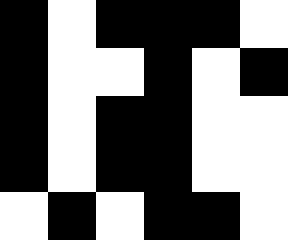[["black", "white", "black", "black", "black", "white"], ["black", "white", "white", "black", "white", "black"], ["black", "white", "black", "black", "white", "white"], ["black", "white", "black", "black", "white", "white"], ["white", "black", "white", "black", "black", "white"]]